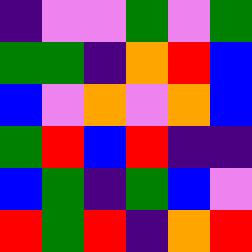[["indigo", "violet", "violet", "green", "violet", "green"], ["green", "green", "indigo", "orange", "red", "blue"], ["blue", "violet", "orange", "violet", "orange", "blue"], ["green", "red", "blue", "red", "indigo", "indigo"], ["blue", "green", "indigo", "green", "blue", "violet"], ["red", "green", "red", "indigo", "orange", "red"]]